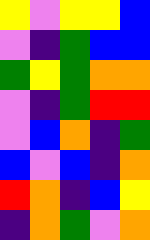[["yellow", "violet", "yellow", "yellow", "blue"], ["violet", "indigo", "green", "blue", "blue"], ["green", "yellow", "green", "orange", "orange"], ["violet", "indigo", "green", "red", "red"], ["violet", "blue", "orange", "indigo", "green"], ["blue", "violet", "blue", "indigo", "orange"], ["red", "orange", "indigo", "blue", "yellow"], ["indigo", "orange", "green", "violet", "orange"]]